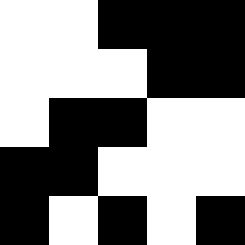[["white", "white", "black", "black", "black"], ["white", "white", "white", "black", "black"], ["white", "black", "black", "white", "white"], ["black", "black", "white", "white", "white"], ["black", "white", "black", "white", "black"]]